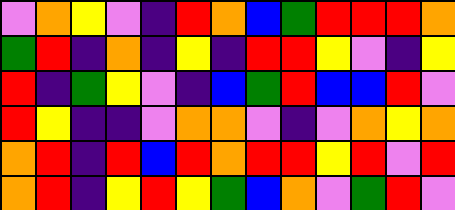[["violet", "orange", "yellow", "violet", "indigo", "red", "orange", "blue", "green", "red", "red", "red", "orange"], ["green", "red", "indigo", "orange", "indigo", "yellow", "indigo", "red", "red", "yellow", "violet", "indigo", "yellow"], ["red", "indigo", "green", "yellow", "violet", "indigo", "blue", "green", "red", "blue", "blue", "red", "violet"], ["red", "yellow", "indigo", "indigo", "violet", "orange", "orange", "violet", "indigo", "violet", "orange", "yellow", "orange"], ["orange", "red", "indigo", "red", "blue", "red", "orange", "red", "red", "yellow", "red", "violet", "red"], ["orange", "red", "indigo", "yellow", "red", "yellow", "green", "blue", "orange", "violet", "green", "red", "violet"]]